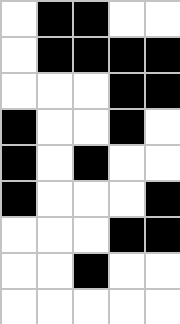[["white", "black", "black", "white", "white"], ["white", "black", "black", "black", "black"], ["white", "white", "white", "black", "black"], ["black", "white", "white", "black", "white"], ["black", "white", "black", "white", "white"], ["black", "white", "white", "white", "black"], ["white", "white", "white", "black", "black"], ["white", "white", "black", "white", "white"], ["white", "white", "white", "white", "white"]]